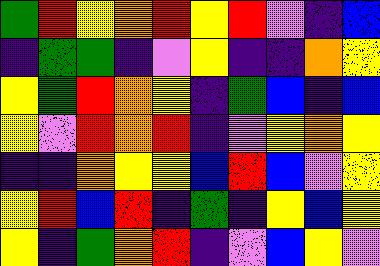[["green", "red", "yellow", "orange", "red", "yellow", "red", "violet", "indigo", "blue"], ["indigo", "green", "green", "indigo", "violet", "yellow", "indigo", "indigo", "orange", "yellow"], ["yellow", "green", "red", "orange", "yellow", "indigo", "green", "blue", "indigo", "blue"], ["yellow", "violet", "red", "orange", "red", "indigo", "violet", "yellow", "orange", "yellow"], ["indigo", "indigo", "orange", "yellow", "yellow", "blue", "red", "blue", "violet", "yellow"], ["yellow", "red", "blue", "red", "indigo", "green", "indigo", "yellow", "blue", "yellow"], ["yellow", "indigo", "green", "orange", "red", "indigo", "violet", "blue", "yellow", "violet"]]